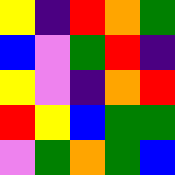[["yellow", "indigo", "red", "orange", "green"], ["blue", "violet", "green", "red", "indigo"], ["yellow", "violet", "indigo", "orange", "red"], ["red", "yellow", "blue", "green", "green"], ["violet", "green", "orange", "green", "blue"]]